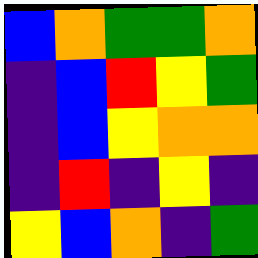[["blue", "orange", "green", "green", "orange"], ["indigo", "blue", "red", "yellow", "green"], ["indigo", "blue", "yellow", "orange", "orange"], ["indigo", "red", "indigo", "yellow", "indigo"], ["yellow", "blue", "orange", "indigo", "green"]]